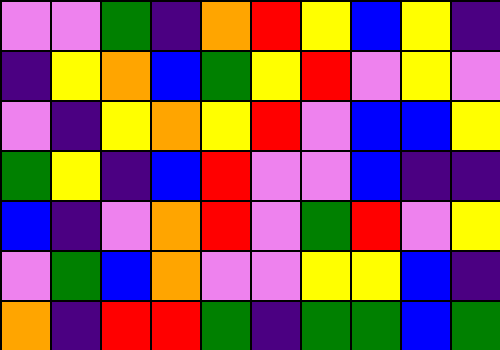[["violet", "violet", "green", "indigo", "orange", "red", "yellow", "blue", "yellow", "indigo"], ["indigo", "yellow", "orange", "blue", "green", "yellow", "red", "violet", "yellow", "violet"], ["violet", "indigo", "yellow", "orange", "yellow", "red", "violet", "blue", "blue", "yellow"], ["green", "yellow", "indigo", "blue", "red", "violet", "violet", "blue", "indigo", "indigo"], ["blue", "indigo", "violet", "orange", "red", "violet", "green", "red", "violet", "yellow"], ["violet", "green", "blue", "orange", "violet", "violet", "yellow", "yellow", "blue", "indigo"], ["orange", "indigo", "red", "red", "green", "indigo", "green", "green", "blue", "green"]]